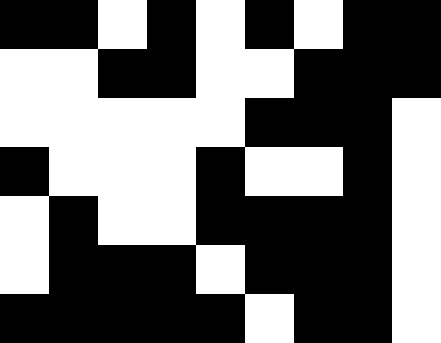[["black", "black", "white", "black", "white", "black", "white", "black", "black"], ["white", "white", "black", "black", "white", "white", "black", "black", "black"], ["white", "white", "white", "white", "white", "black", "black", "black", "white"], ["black", "white", "white", "white", "black", "white", "white", "black", "white"], ["white", "black", "white", "white", "black", "black", "black", "black", "white"], ["white", "black", "black", "black", "white", "black", "black", "black", "white"], ["black", "black", "black", "black", "black", "white", "black", "black", "white"]]